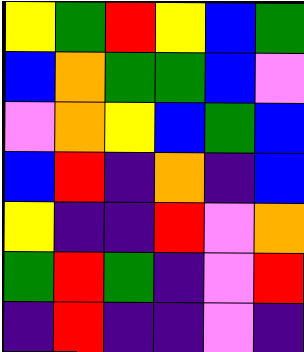[["yellow", "green", "red", "yellow", "blue", "green"], ["blue", "orange", "green", "green", "blue", "violet"], ["violet", "orange", "yellow", "blue", "green", "blue"], ["blue", "red", "indigo", "orange", "indigo", "blue"], ["yellow", "indigo", "indigo", "red", "violet", "orange"], ["green", "red", "green", "indigo", "violet", "red"], ["indigo", "red", "indigo", "indigo", "violet", "indigo"]]